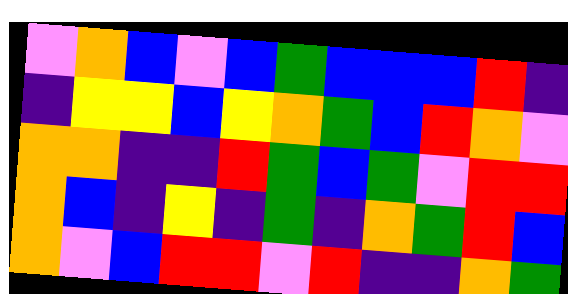[["violet", "orange", "blue", "violet", "blue", "green", "blue", "blue", "blue", "red", "indigo"], ["indigo", "yellow", "yellow", "blue", "yellow", "orange", "green", "blue", "red", "orange", "violet"], ["orange", "orange", "indigo", "indigo", "red", "green", "blue", "green", "violet", "red", "red"], ["orange", "blue", "indigo", "yellow", "indigo", "green", "indigo", "orange", "green", "red", "blue"], ["orange", "violet", "blue", "red", "red", "violet", "red", "indigo", "indigo", "orange", "green"]]